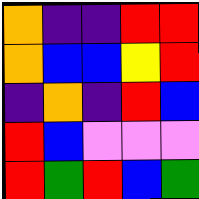[["orange", "indigo", "indigo", "red", "red"], ["orange", "blue", "blue", "yellow", "red"], ["indigo", "orange", "indigo", "red", "blue"], ["red", "blue", "violet", "violet", "violet"], ["red", "green", "red", "blue", "green"]]